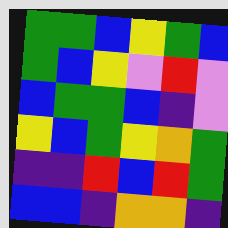[["green", "green", "blue", "yellow", "green", "blue"], ["green", "blue", "yellow", "violet", "red", "violet"], ["blue", "green", "green", "blue", "indigo", "violet"], ["yellow", "blue", "green", "yellow", "orange", "green"], ["indigo", "indigo", "red", "blue", "red", "green"], ["blue", "blue", "indigo", "orange", "orange", "indigo"]]